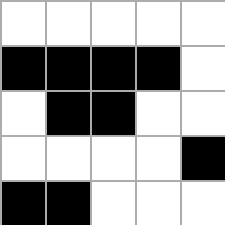[["white", "white", "white", "white", "white"], ["black", "black", "black", "black", "white"], ["white", "black", "black", "white", "white"], ["white", "white", "white", "white", "black"], ["black", "black", "white", "white", "white"]]